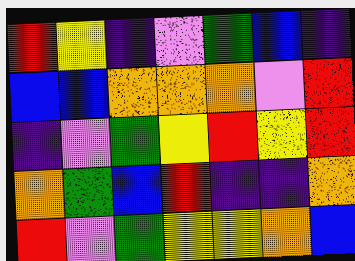[["red", "yellow", "indigo", "violet", "green", "blue", "indigo"], ["blue", "blue", "orange", "orange", "orange", "violet", "red"], ["indigo", "violet", "green", "yellow", "red", "yellow", "red"], ["orange", "green", "blue", "red", "indigo", "indigo", "orange"], ["red", "violet", "green", "yellow", "yellow", "orange", "blue"]]